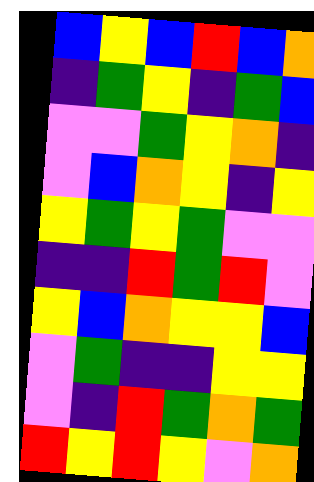[["blue", "yellow", "blue", "red", "blue", "orange"], ["indigo", "green", "yellow", "indigo", "green", "blue"], ["violet", "violet", "green", "yellow", "orange", "indigo"], ["violet", "blue", "orange", "yellow", "indigo", "yellow"], ["yellow", "green", "yellow", "green", "violet", "violet"], ["indigo", "indigo", "red", "green", "red", "violet"], ["yellow", "blue", "orange", "yellow", "yellow", "blue"], ["violet", "green", "indigo", "indigo", "yellow", "yellow"], ["violet", "indigo", "red", "green", "orange", "green"], ["red", "yellow", "red", "yellow", "violet", "orange"]]